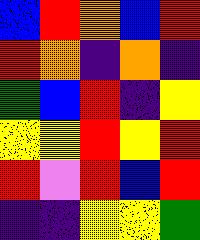[["blue", "red", "orange", "blue", "red"], ["red", "orange", "indigo", "orange", "indigo"], ["green", "blue", "red", "indigo", "yellow"], ["yellow", "yellow", "red", "yellow", "red"], ["red", "violet", "red", "blue", "red"], ["indigo", "indigo", "yellow", "yellow", "green"]]